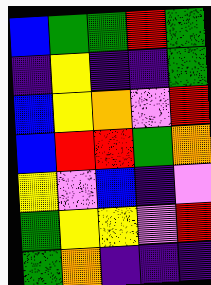[["blue", "green", "green", "red", "green"], ["indigo", "yellow", "indigo", "indigo", "green"], ["blue", "yellow", "orange", "violet", "red"], ["blue", "red", "red", "green", "orange"], ["yellow", "violet", "blue", "indigo", "violet"], ["green", "yellow", "yellow", "violet", "red"], ["green", "orange", "indigo", "indigo", "indigo"]]